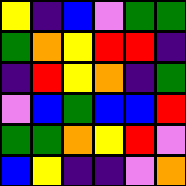[["yellow", "indigo", "blue", "violet", "green", "green"], ["green", "orange", "yellow", "red", "red", "indigo"], ["indigo", "red", "yellow", "orange", "indigo", "green"], ["violet", "blue", "green", "blue", "blue", "red"], ["green", "green", "orange", "yellow", "red", "violet"], ["blue", "yellow", "indigo", "indigo", "violet", "orange"]]